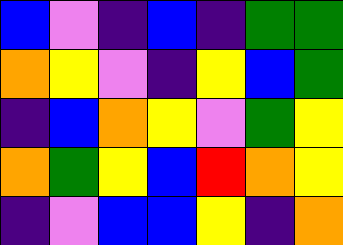[["blue", "violet", "indigo", "blue", "indigo", "green", "green"], ["orange", "yellow", "violet", "indigo", "yellow", "blue", "green"], ["indigo", "blue", "orange", "yellow", "violet", "green", "yellow"], ["orange", "green", "yellow", "blue", "red", "orange", "yellow"], ["indigo", "violet", "blue", "blue", "yellow", "indigo", "orange"]]